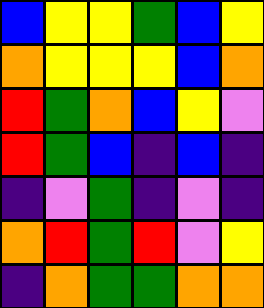[["blue", "yellow", "yellow", "green", "blue", "yellow"], ["orange", "yellow", "yellow", "yellow", "blue", "orange"], ["red", "green", "orange", "blue", "yellow", "violet"], ["red", "green", "blue", "indigo", "blue", "indigo"], ["indigo", "violet", "green", "indigo", "violet", "indigo"], ["orange", "red", "green", "red", "violet", "yellow"], ["indigo", "orange", "green", "green", "orange", "orange"]]